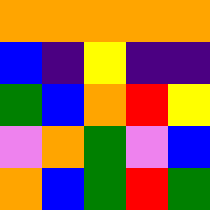[["orange", "orange", "orange", "orange", "orange"], ["blue", "indigo", "yellow", "indigo", "indigo"], ["green", "blue", "orange", "red", "yellow"], ["violet", "orange", "green", "violet", "blue"], ["orange", "blue", "green", "red", "green"]]